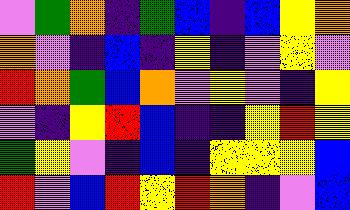[["violet", "green", "orange", "indigo", "green", "blue", "indigo", "blue", "yellow", "orange"], ["orange", "violet", "indigo", "blue", "indigo", "yellow", "indigo", "violet", "yellow", "violet"], ["red", "orange", "green", "blue", "orange", "violet", "yellow", "violet", "indigo", "yellow"], ["violet", "indigo", "yellow", "red", "blue", "indigo", "indigo", "yellow", "red", "yellow"], ["green", "yellow", "violet", "indigo", "blue", "indigo", "yellow", "yellow", "yellow", "blue"], ["red", "violet", "blue", "red", "yellow", "red", "orange", "indigo", "violet", "blue"]]